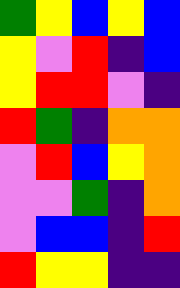[["green", "yellow", "blue", "yellow", "blue"], ["yellow", "violet", "red", "indigo", "blue"], ["yellow", "red", "red", "violet", "indigo"], ["red", "green", "indigo", "orange", "orange"], ["violet", "red", "blue", "yellow", "orange"], ["violet", "violet", "green", "indigo", "orange"], ["violet", "blue", "blue", "indigo", "red"], ["red", "yellow", "yellow", "indigo", "indigo"]]